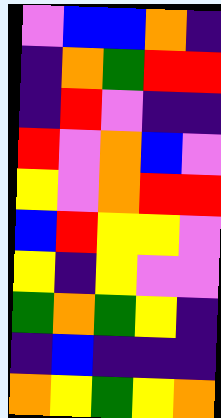[["violet", "blue", "blue", "orange", "indigo"], ["indigo", "orange", "green", "red", "red"], ["indigo", "red", "violet", "indigo", "indigo"], ["red", "violet", "orange", "blue", "violet"], ["yellow", "violet", "orange", "red", "red"], ["blue", "red", "yellow", "yellow", "violet"], ["yellow", "indigo", "yellow", "violet", "violet"], ["green", "orange", "green", "yellow", "indigo"], ["indigo", "blue", "indigo", "indigo", "indigo"], ["orange", "yellow", "green", "yellow", "orange"]]